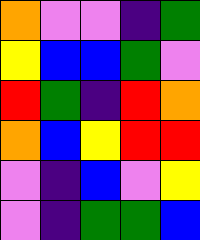[["orange", "violet", "violet", "indigo", "green"], ["yellow", "blue", "blue", "green", "violet"], ["red", "green", "indigo", "red", "orange"], ["orange", "blue", "yellow", "red", "red"], ["violet", "indigo", "blue", "violet", "yellow"], ["violet", "indigo", "green", "green", "blue"]]